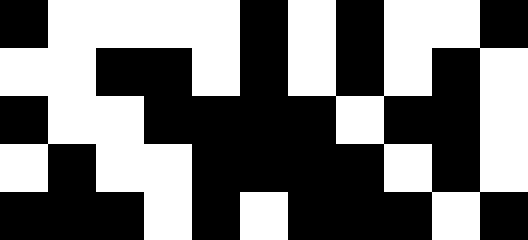[["black", "white", "white", "white", "white", "black", "white", "black", "white", "white", "black"], ["white", "white", "black", "black", "white", "black", "white", "black", "white", "black", "white"], ["black", "white", "white", "black", "black", "black", "black", "white", "black", "black", "white"], ["white", "black", "white", "white", "black", "black", "black", "black", "white", "black", "white"], ["black", "black", "black", "white", "black", "white", "black", "black", "black", "white", "black"]]